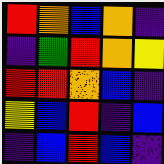[["red", "orange", "blue", "orange", "indigo"], ["indigo", "green", "red", "orange", "yellow"], ["red", "red", "orange", "blue", "indigo"], ["yellow", "blue", "red", "indigo", "blue"], ["indigo", "blue", "red", "blue", "indigo"]]